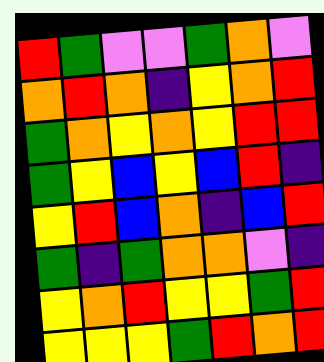[["red", "green", "violet", "violet", "green", "orange", "violet"], ["orange", "red", "orange", "indigo", "yellow", "orange", "red"], ["green", "orange", "yellow", "orange", "yellow", "red", "red"], ["green", "yellow", "blue", "yellow", "blue", "red", "indigo"], ["yellow", "red", "blue", "orange", "indigo", "blue", "red"], ["green", "indigo", "green", "orange", "orange", "violet", "indigo"], ["yellow", "orange", "red", "yellow", "yellow", "green", "red"], ["yellow", "yellow", "yellow", "green", "red", "orange", "red"]]